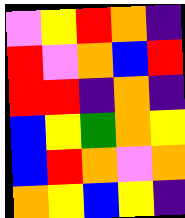[["violet", "yellow", "red", "orange", "indigo"], ["red", "violet", "orange", "blue", "red"], ["red", "red", "indigo", "orange", "indigo"], ["blue", "yellow", "green", "orange", "yellow"], ["blue", "red", "orange", "violet", "orange"], ["orange", "yellow", "blue", "yellow", "indigo"]]